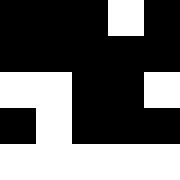[["black", "black", "black", "white", "black"], ["black", "black", "black", "black", "black"], ["white", "white", "black", "black", "white"], ["black", "white", "black", "black", "black"], ["white", "white", "white", "white", "white"]]